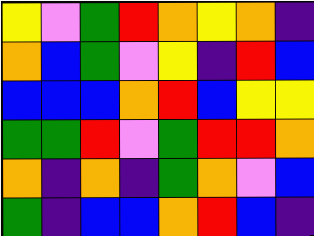[["yellow", "violet", "green", "red", "orange", "yellow", "orange", "indigo"], ["orange", "blue", "green", "violet", "yellow", "indigo", "red", "blue"], ["blue", "blue", "blue", "orange", "red", "blue", "yellow", "yellow"], ["green", "green", "red", "violet", "green", "red", "red", "orange"], ["orange", "indigo", "orange", "indigo", "green", "orange", "violet", "blue"], ["green", "indigo", "blue", "blue", "orange", "red", "blue", "indigo"]]